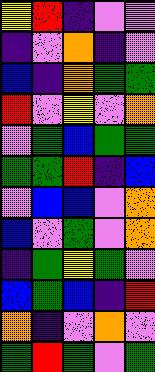[["yellow", "red", "indigo", "violet", "violet"], ["indigo", "violet", "orange", "indigo", "violet"], ["blue", "indigo", "orange", "green", "green"], ["red", "violet", "yellow", "violet", "orange"], ["violet", "green", "blue", "green", "green"], ["green", "green", "red", "indigo", "blue"], ["violet", "blue", "blue", "violet", "orange"], ["blue", "violet", "green", "violet", "orange"], ["indigo", "green", "yellow", "green", "violet"], ["blue", "green", "blue", "indigo", "red"], ["orange", "indigo", "violet", "orange", "violet"], ["green", "red", "green", "violet", "green"]]